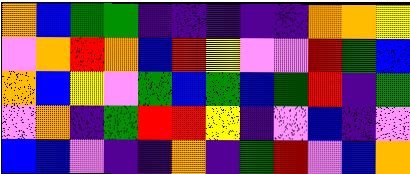[["orange", "blue", "green", "green", "indigo", "indigo", "indigo", "indigo", "indigo", "orange", "orange", "yellow"], ["violet", "orange", "red", "orange", "blue", "red", "yellow", "violet", "violet", "red", "green", "blue"], ["orange", "blue", "yellow", "violet", "green", "blue", "green", "blue", "green", "red", "indigo", "green"], ["violet", "orange", "indigo", "green", "red", "red", "yellow", "indigo", "violet", "blue", "indigo", "violet"], ["blue", "blue", "violet", "indigo", "indigo", "orange", "indigo", "green", "red", "violet", "blue", "orange"]]